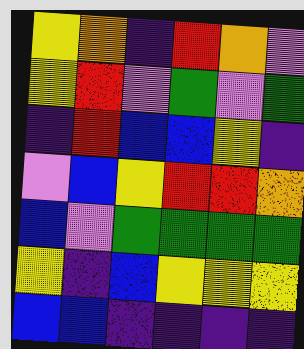[["yellow", "orange", "indigo", "red", "orange", "violet"], ["yellow", "red", "violet", "green", "violet", "green"], ["indigo", "red", "blue", "blue", "yellow", "indigo"], ["violet", "blue", "yellow", "red", "red", "orange"], ["blue", "violet", "green", "green", "green", "green"], ["yellow", "indigo", "blue", "yellow", "yellow", "yellow"], ["blue", "blue", "indigo", "indigo", "indigo", "indigo"]]